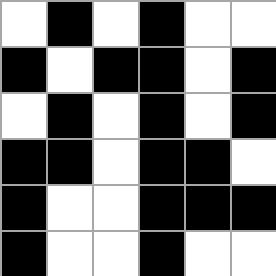[["white", "black", "white", "black", "white", "white"], ["black", "white", "black", "black", "white", "black"], ["white", "black", "white", "black", "white", "black"], ["black", "black", "white", "black", "black", "white"], ["black", "white", "white", "black", "black", "black"], ["black", "white", "white", "black", "white", "white"]]